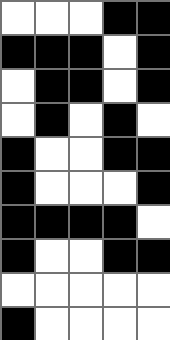[["white", "white", "white", "black", "black"], ["black", "black", "black", "white", "black"], ["white", "black", "black", "white", "black"], ["white", "black", "white", "black", "white"], ["black", "white", "white", "black", "black"], ["black", "white", "white", "white", "black"], ["black", "black", "black", "black", "white"], ["black", "white", "white", "black", "black"], ["white", "white", "white", "white", "white"], ["black", "white", "white", "white", "white"]]